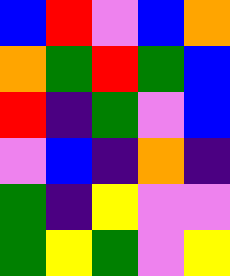[["blue", "red", "violet", "blue", "orange"], ["orange", "green", "red", "green", "blue"], ["red", "indigo", "green", "violet", "blue"], ["violet", "blue", "indigo", "orange", "indigo"], ["green", "indigo", "yellow", "violet", "violet"], ["green", "yellow", "green", "violet", "yellow"]]